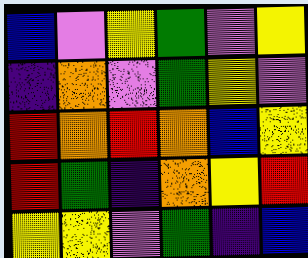[["blue", "violet", "yellow", "green", "violet", "yellow"], ["indigo", "orange", "violet", "green", "yellow", "violet"], ["red", "orange", "red", "orange", "blue", "yellow"], ["red", "green", "indigo", "orange", "yellow", "red"], ["yellow", "yellow", "violet", "green", "indigo", "blue"]]